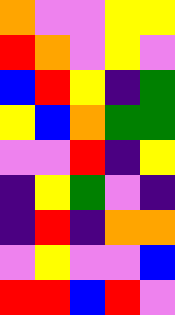[["orange", "violet", "violet", "yellow", "yellow"], ["red", "orange", "violet", "yellow", "violet"], ["blue", "red", "yellow", "indigo", "green"], ["yellow", "blue", "orange", "green", "green"], ["violet", "violet", "red", "indigo", "yellow"], ["indigo", "yellow", "green", "violet", "indigo"], ["indigo", "red", "indigo", "orange", "orange"], ["violet", "yellow", "violet", "violet", "blue"], ["red", "red", "blue", "red", "violet"]]